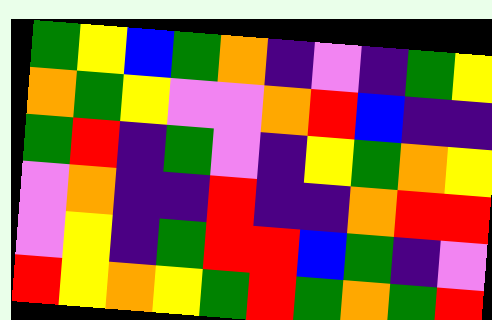[["green", "yellow", "blue", "green", "orange", "indigo", "violet", "indigo", "green", "yellow"], ["orange", "green", "yellow", "violet", "violet", "orange", "red", "blue", "indigo", "indigo"], ["green", "red", "indigo", "green", "violet", "indigo", "yellow", "green", "orange", "yellow"], ["violet", "orange", "indigo", "indigo", "red", "indigo", "indigo", "orange", "red", "red"], ["violet", "yellow", "indigo", "green", "red", "red", "blue", "green", "indigo", "violet"], ["red", "yellow", "orange", "yellow", "green", "red", "green", "orange", "green", "red"]]